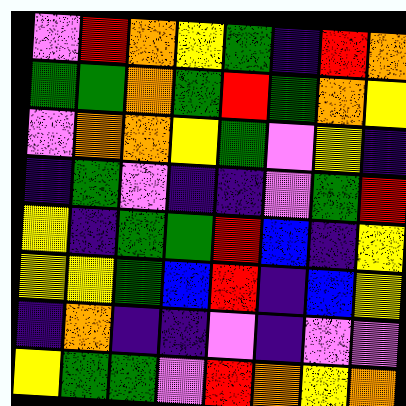[["violet", "red", "orange", "yellow", "green", "indigo", "red", "orange"], ["green", "green", "orange", "green", "red", "green", "orange", "yellow"], ["violet", "orange", "orange", "yellow", "green", "violet", "yellow", "indigo"], ["indigo", "green", "violet", "indigo", "indigo", "violet", "green", "red"], ["yellow", "indigo", "green", "green", "red", "blue", "indigo", "yellow"], ["yellow", "yellow", "green", "blue", "red", "indigo", "blue", "yellow"], ["indigo", "orange", "indigo", "indigo", "violet", "indigo", "violet", "violet"], ["yellow", "green", "green", "violet", "red", "orange", "yellow", "orange"]]